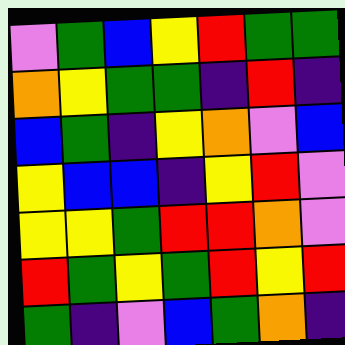[["violet", "green", "blue", "yellow", "red", "green", "green"], ["orange", "yellow", "green", "green", "indigo", "red", "indigo"], ["blue", "green", "indigo", "yellow", "orange", "violet", "blue"], ["yellow", "blue", "blue", "indigo", "yellow", "red", "violet"], ["yellow", "yellow", "green", "red", "red", "orange", "violet"], ["red", "green", "yellow", "green", "red", "yellow", "red"], ["green", "indigo", "violet", "blue", "green", "orange", "indigo"]]